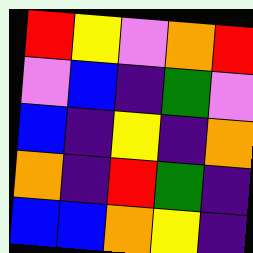[["red", "yellow", "violet", "orange", "red"], ["violet", "blue", "indigo", "green", "violet"], ["blue", "indigo", "yellow", "indigo", "orange"], ["orange", "indigo", "red", "green", "indigo"], ["blue", "blue", "orange", "yellow", "indigo"]]